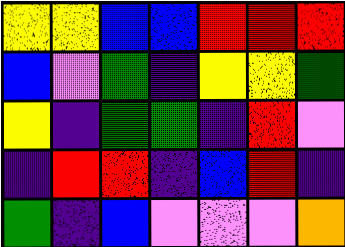[["yellow", "yellow", "blue", "blue", "red", "red", "red"], ["blue", "violet", "green", "indigo", "yellow", "yellow", "green"], ["yellow", "indigo", "green", "green", "indigo", "red", "violet"], ["indigo", "red", "red", "indigo", "blue", "red", "indigo"], ["green", "indigo", "blue", "violet", "violet", "violet", "orange"]]